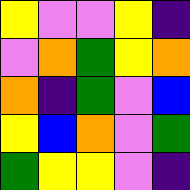[["yellow", "violet", "violet", "yellow", "indigo"], ["violet", "orange", "green", "yellow", "orange"], ["orange", "indigo", "green", "violet", "blue"], ["yellow", "blue", "orange", "violet", "green"], ["green", "yellow", "yellow", "violet", "indigo"]]